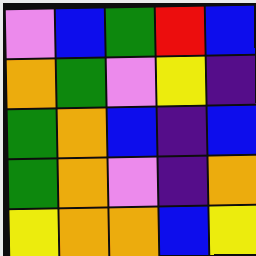[["violet", "blue", "green", "red", "blue"], ["orange", "green", "violet", "yellow", "indigo"], ["green", "orange", "blue", "indigo", "blue"], ["green", "orange", "violet", "indigo", "orange"], ["yellow", "orange", "orange", "blue", "yellow"]]